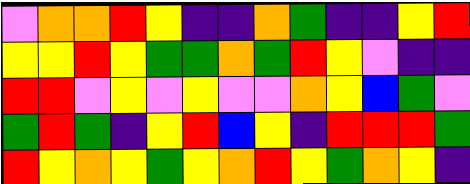[["violet", "orange", "orange", "red", "yellow", "indigo", "indigo", "orange", "green", "indigo", "indigo", "yellow", "red"], ["yellow", "yellow", "red", "yellow", "green", "green", "orange", "green", "red", "yellow", "violet", "indigo", "indigo"], ["red", "red", "violet", "yellow", "violet", "yellow", "violet", "violet", "orange", "yellow", "blue", "green", "violet"], ["green", "red", "green", "indigo", "yellow", "red", "blue", "yellow", "indigo", "red", "red", "red", "green"], ["red", "yellow", "orange", "yellow", "green", "yellow", "orange", "red", "yellow", "green", "orange", "yellow", "indigo"]]